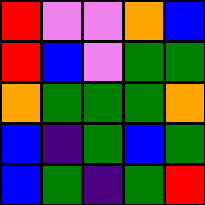[["red", "violet", "violet", "orange", "blue"], ["red", "blue", "violet", "green", "green"], ["orange", "green", "green", "green", "orange"], ["blue", "indigo", "green", "blue", "green"], ["blue", "green", "indigo", "green", "red"]]